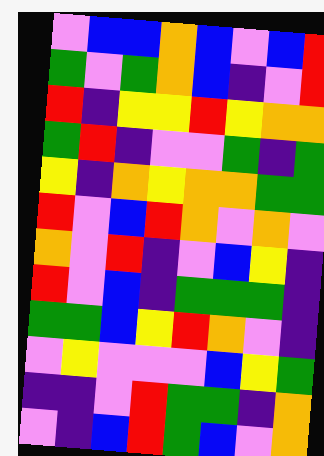[["violet", "blue", "blue", "orange", "blue", "violet", "blue", "red"], ["green", "violet", "green", "orange", "blue", "indigo", "violet", "red"], ["red", "indigo", "yellow", "yellow", "red", "yellow", "orange", "orange"], ["green", "red", "indigo", "violet", "violet", "green", "indigo", "green"], ["yellow", "indigo", "orange", "yellow", "orange", "orange", "green", "green"], ["red", "violet", "blue", "red", "orange", "violet", "orange", "violet"], ["orange", "violet", "red", "indigo", "violet", "blue", "yellow", "indigo"], ["red", "violet", "blue", "indigo", "green", "green", "green", "indigo"], ["green", "green", "blue", "yellow", "red", "orange", "violet", "indigo"], ["violet", "yellow", "violet", "violet", "violet", "blue", "yellow", "green"], ["indigo", "indigo", "violet", "red", "green", "green", "indigo", "orange"], ["violet", "indigo", "blue", "red", "green", "blue", "violet", "orange"]]